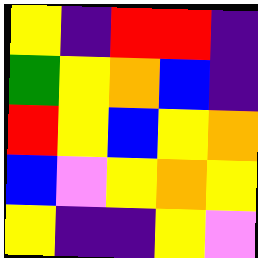[["yellow", "indigo", "red", "red", "indigo"], ["green", "yellow", "orange", "blue", "indigo"], ["red", "yellow", "blue", "yellow", "orange"], ["blue", "violet", "yellow", "orange", "yellow"], ["yellow", "indigo", "indigo", "yellow", "violet"]]